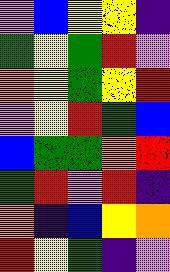[["violet", "blue", "yellow", "yellow", "indigo"], ["green", "yellow", "green", "red", "violet"], ["orange", "yellow", "green", "yellow", "red"], ["violet", "yellow", "red", "green", "blue"], ["blue", "green", "green", "orange", "red"], ["green", "red", "violet", "red", "indigo"], ["orange", "indigo", "blue", "yellow", "orange"], ["red", "yellow", "green", "indigo", "violet"]]